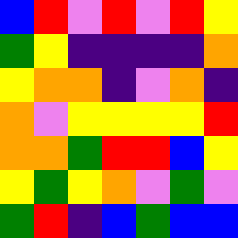[["blue", "red", "violet", "red", "violet", "red", "yellow"], ["green", "yellow", "indigo", "indigo", "indigo", "indigo", "orange"], ["yellow", "orange", "orange", "indigo", "violet", "orange", "indigo"], ["orange", "violet", "yellow", "yellow", "yellow", "yellow", "red"], ["orange", "orange", "green", "red", "red", "blue", "yellow"], ["yellow", "green", "yellow", "orange", "violet", "green", "violet"], ["green", "red", "indigo", "blue", "green", "blue", "blue"]]